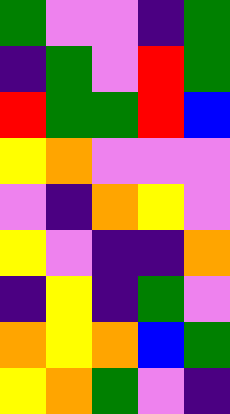[["green", "violet", "violet", "indigo", "green"], ["indigo", "green", "violet", "red", "green"], ["red", "green", "green", "red", "blue"], ["yellow", "orange", "violet", "violet", "violet"], ["violet", "indigo", "orange", "yellow", "violet"], ["yellow", "violet", "indigo", "indigo", "orange"], ["indigo", "yellow", "indigo", "green", "violet"], ["orange", "yellow", "orange", "blue", "green"], ["yellow", "orange", "green", "violet", "indigo"]]